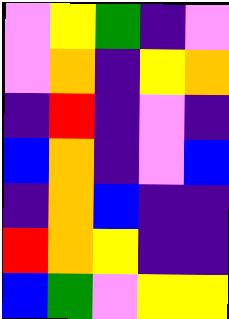[["violet", "yellow", "green", "indigo", "violet"], ["violet", "orange", "indigo", "yellow", "orange"], ["indigo", "red", "indigo", "violet", "indigo"], ["blue", "orange", "indigo", "violet", "blue"], ["indigo", "orange", "blue", "indigo", "indigo"], ["red", "orange", "yellow", "indigo", "indigo"], ["blue", "green", "violet", "yellow", "yellow"]]